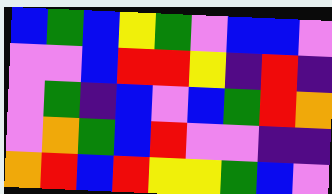[["blue", "green", "blue", "yellow", "green", "violet", "blue", "blue", "violet"], ["violet", "violet", "blue", "red", "red", "yellow", "indigo", "red", "indigo"], ["violet", "green", "indigo", "blue", "violet", "blue", "green", "red", "orange"], ["violet", "orange", "green", "blue", "red", "violet", "violet", "indigo", "indigo"], ["orange", "red", "blue", "red", "yellow", "yellow", "green", "blue", "violet"]]